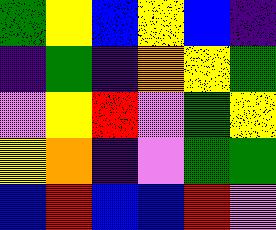[["green", "yellow", "blue", "yellow", "blue", "indigo"], ["indigo", "green", "indigo", "orange", "yellow", "green"], ["violet", "yellow", "red", "violet", "green", "yellow"], ["yellow", "orange", "indigo", "violet", "green", "green"], ["blue", "red", "blue", "blue", "red", "violet"]]